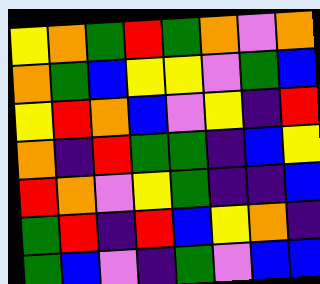[["yellow", "orange", "green", "red", "green", "orange", "violet", "orange"], ["orange", "green", "blue", "yellow", "yellow", "violet", "green", "blue"], ["yellow", "red", "orange", "blue", "violet", "yellow", "indigo", "red"], ["orange", "indigo", "red", "green", "green", "indigo", "blue", "yellow"], ["red", "orange", "violet", "yellow", "green", "indigo", "indigo", "blue"], ["green", "red", "indigo", "red", "blue", "yellow", "orange", "indigo"], ["green", "blue", "violet", "indigo", "green", "violet", "blue", "blue"]]